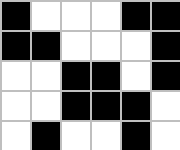[["black", "white", "white", "white", "black", "black"], ["black", "black", "white", "white", "white", "black"], ["white", "white", "black", "black", "white", "black"], ["white", "white", "black", "black", "black", "white"], ["white", "black", "white", "white", "black", "white"]]